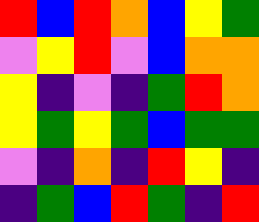[["red", "blue", "red", "orange", "blue", "yellow", "green"], ["violet", "yellow", "red", "violet", "blue", "orange", "orange"], ["yellow", "indigo", "violet", "indigo", "green", "red", "orange"], ["yellow", "green", "yellow", "green", "blue", "green", "green"], ["violet", "indigo", "orange", "indigo", "red", "yellow", "indigo"], ["indigo", "green", "blue", "red", "green", "indigo", "red"]]